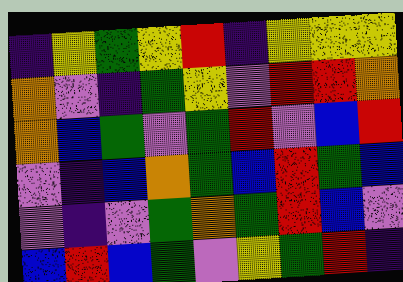[["indigo", "yellow", "green", "yellow", "red", "indigo", "yellow", "yellow", "yellow"], ["orange", "violet", "indigo", "green", "yellow", "violet", "red", "red", "orange"], ["orange", "blue", "green", "violet", "green", "red", "violet", "blue", "red"], ["violet", "indigo", "blue", "orange", "green", "blue", "red", "green", "blue"], ["violet", "indigo", "violet", "green", "orange", "green", "red", "blue", "violet"], ["blue", "red", "blue", "green", "violet", "yellow", "green", "red", "indigo"]]